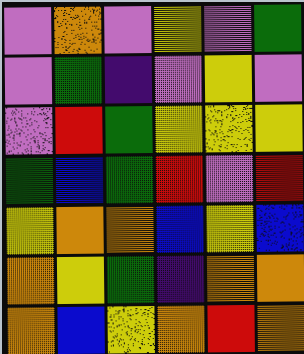[["violet", "orange", "violet", "yellow", "violet", "green"], ["violet", "green", "indigo", "violet", "yellow", "violet"], ["violet", "red", "green", "yellow", "yellow", "yellow"], ["green", "blue", "green", "red", "violet", "red"], ["yellow", "orange", "orange", "blue", "yellow", "blue"], ["orange", "yellow", "green", "indigo", "orange", "orange"], ["orange", "blue", "yellow", "orange", "red", "orange"]]